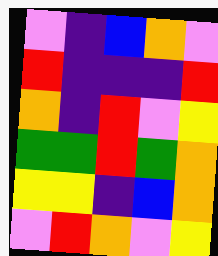[["violet", "indigo", "blue", "orange", "violet"], ["red", "indigo", "indigo", "indigo", "red"], ["orange", "indigo", "red", "violet", "yellow"], ["green", "green", "red", "green", "orange"], ["yellow", "yellow", "indigo", "blue", "orange"], ["violet", "red", "orange", "violet", "yellow"]]